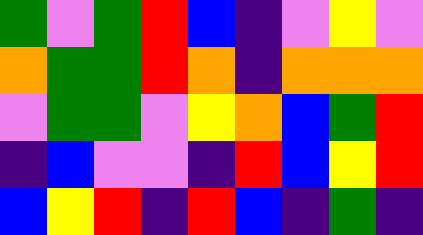[["green", "violet", "green", "red", "blue", "indigo", "violet", "yellow", "violet"], ["orange", "green", "green", "red", "orange", "indigo", "orange", "orange", "orange"], ["violet", "green", "green", "violet", "yellow", "orange", "blue", "green", "red"], ["indigo", "blue", "violet", "violet", "indigo", "red", "blue", "yellow", "red"], ["blue", "yellow", "red", "indigo", "red", "blue", "indigo", "green", "indigo"]]